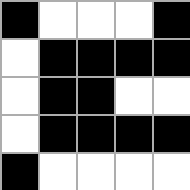[["black", "white", "white", "white", "black"], ["white", "black", "black", "black", "black"], ["white", "black", "black", "white", "white"], ["white", "black", "black", "black", "black"], ["black", "white", "white", "white", "white"]]